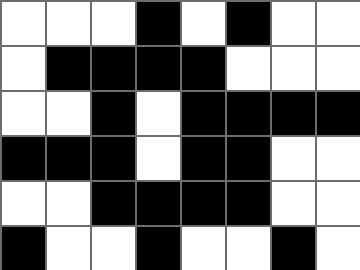[["white", "white", "white", "black", "white", "black", "white", "white"], ["white", "black", "black", "black", "black", "white", "white", "white"], ["white", "white", "black", "white", "black", "black", "black", "black"], ["black", "black", "black", "white", "black", "black", "white", "white"], ["white", "white", "black", "black", "black", "black", "white", "white"], ["black", "white", "white", "black", "white", "white", "black", "white"]]